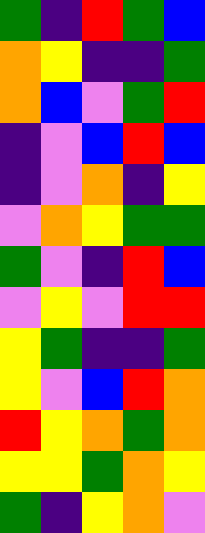[["green", "indigo", "red", "green", "blue"], ["orange", "yellow", "indigo", "indigo", "green"], ["orange", "blue", "violet", "green", "red"], ["indigo", "violet", "blue", "red", "blue"], ["indigo", "violet", "orange", "indigo", "yellow"], ["violet", "orange", "yellow", "green", "green"], ["green", "violet", "indigo", "red", "blue"], ["violet", "yellow", "violet", "red", "red"], ["yellow", "green", "indigo", "indigo", "green"], ["yellow", "violet", "blue", "red", "orange"], ["red", "yellow", "orange", "green", "orange"], ["yellow", "yellow", "green", "orange", "yellow"], ["green", "indigo", "yellow", "orange", "violet"]]